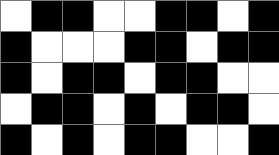[["white", "black", "black", "white", "white", "black", "black", "white", "black"], ["black", "white", "white", "white", "black", "black", "white", "black", "black"], ["black", "white", "black", "black", "white", "black", "black", "white", "white"], ["white", "black", "black", "white", "black", "white", "black", "black", "white"], ["black", "white", "black", "white", "black", "black", "white", "white", "black"]]